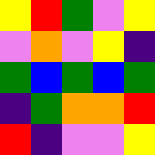[["yellow", "red", "green", "violet", "yellow"], ["violet", "orange", "violet", "yellow", "indigo"], ["green", "blue", "green", "blue", "green"], ["indigo", "green", "orange", "orange", "red"], ["red", "indigo", "violet", "violet", "yellow"]]